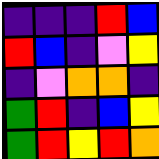[["indigo", "indigo", "indigo", "red", "blue"], ["red", "blue", "indigo", "violet", "yellow"], ["indigo", "violet", "orange", "orange", "indigo"], ["green", "red", "indigo", "blue", "yellow"], ["green", "red", "yellow", "red", "orange"]]